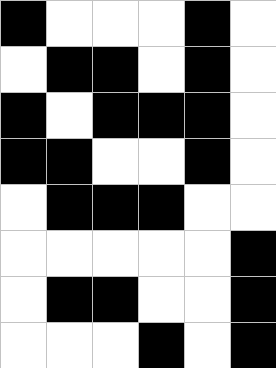[["black", "white", "white", "white", "black", "white"], ["white", "black", "black", "white", "black", "white"], ["black", "white", "black", "black", "black", "white"], ["black", "black", "white", "white", "black", "white"], ["white", "black", "black", "black", "white", "white"], ["white", "white", "white", "white", "white", "black"], ["white", "black", "black", "white", "white", "black"], ["white", "white", "white", "black", "white", "black"]]